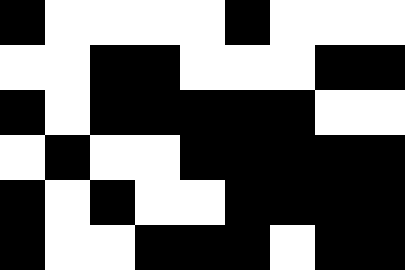[["black", "white", "white", "white", "white", "black", "white", "white", "white"], ["white", "white", "black", "black", "white", "white", "white", "black", "black"], ["black", "white", "black", "black", "black", "black", "black", "white", "white"], ["white", "black", "white", "white", "black", "black", "black", "black", "black"], ["black", "white", "black", "white", "white", "black", "black", "black", "black"], ["black", "white", "white", "black", "black", "black", "white", "black", "black"]]